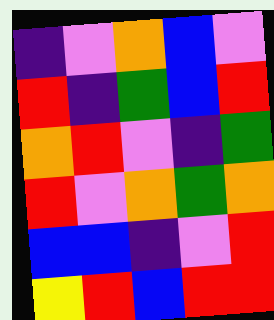[["indigo", "violet", "orange", "blue", "violet"], ["red", "indigo", "green", "blue", "red"], ["orange", "red", "violet", "indigo", "green"], ["red", "violet", "orange", "green", "orange"], ["blue", "blue", "indigo", "violet", "red"], ["yellow", "red", "blue", "red", "red"]]